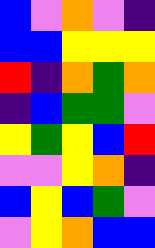[["blue", "violet", "orange", "violet", "indigo"], ["blue", "blue", "yellow", "yellow", "yellow"], ["red", "indigo", "orange", "green", "orange"], ["indigo", "blue", "green", "green", "violet"], ["yellow", "green", "yellow", "blue", "red"], ["violet", "violet", "yellow", "orange", "indigo"], ["blue", "yellow", "blue", "green", "violet"], ["violet", "yellow", "orange", "blue", "blue"]]